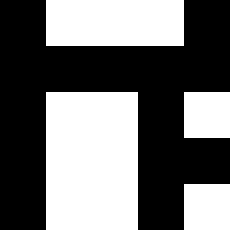[["black", "white", "white", "white", "black"], ["black", "black", "black", "black", "black"], ["black", "white", "white", "black", "white"], ["black", "white", "white", "black", "black"], ["black", "white", "white", "black", "white"]]